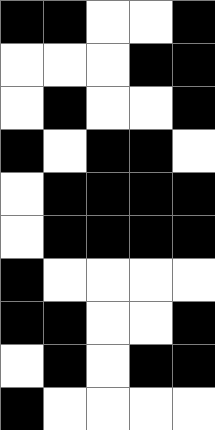[["black", "black", "white", "white", "black"], ["white", "white", "white", "black", "black"], ["white", "black", "white", "white", "black"], ["black", "white", "black", "black", "white"], ["white", "black", "black", "black", "black"], ["white", "black", "black", "black", "black"], ["black", "white", "white", "white", "white"], ["black", "black", "white", "white", "black"], ["white", "black", "white", "black", "black"], ["black", "white", "white", "white", "white"]]